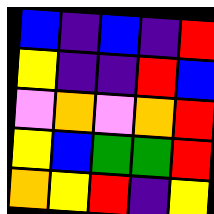[["blue", "indigo", "blue", "indigo", "red"], ["yellow", "indigo", "indigo", "red", "blue"], ["violet", "orange", "violet", "orange", "red"], ["yellow", "blue", "green", "green", "red"], ["orange", "yellow", "red", "indigo", "yellow"]]